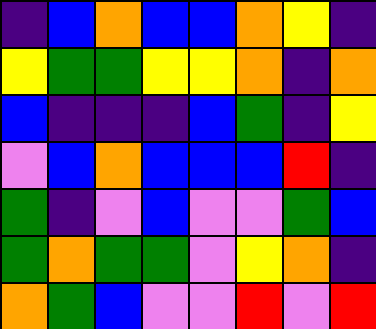[["indigo", "blue", "orange", "blue", "blue", "orange", "yellow", "indigo"], ["yellow", "green", "green", "yellow", "yellow", "orange", "indigo", "orange"], ["blue", "indigo", "indigo", "indigo", "blue", "green", "indigo", "yellow"], ["violet", "blue", "orange", "blue", "blue", "blue", "red", "indigo"], ["green", "indigo", "violet", "blue", "violet", "violet", "green", "blue"], ["green", "orange", "green", "green", "violet", "yellow", "orange", "indigo"], ["orange", "green", "blue", "violet", "violet", "red", "violet", "red"]]